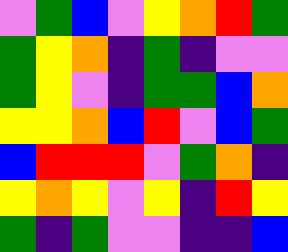[["violet", "green", "blue", "violet", "yellow", "orange", "red", "green"], ["green", "yellow", "orange", "indigo", "green", "indigo", "violet", "violet"], ["green", "yellow", "violet", "indigo", "green", "green", "blue", "orange"], ["yellow", "yellow", "orange", "blue", "red", "violet", "blue", "green"], ["blue", "red", "red", "red", "violet", "green", "orange", "indigo"], ["yellow", "orange", "yellow", "violet", "yellow", "indigo", "red", "yellow"], ["green", "indigo", "green", "violet", "violet", "indigo", "indigo", "blue"]]